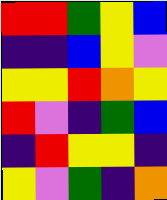[["red", "red", "green", "yellow", "blue"], ["indigo", "indigo", "blue", "yellow", "violet"], ["yellow", "yellow", "red", "orange", "yellow"], ["red", "violet", "indigo", "green", "blue"], ["indigo", "red", "yellow", "yellow", "indigo"], ["yellow", "violet", "green", "indigo", "orange"]]